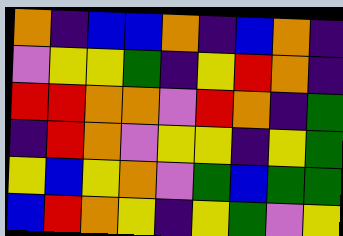[["orange", "indigo", "blue", "blue", "orange", "indigo", "blue", "orange", "indigo"], ["violet", "yellow", "yellow", "green", "indigo", "yellow", "red", "orange", "indigo"], ["red", "red", "orange", "orange", "violet", "red", "orange", "indigo", "green"], ["indigo", "red", "orange", "violet", "yellow", "yellow", "indigo", "yellow", "green"], ["yellow", "blue", "yellow", "orange", "violet", "green", "blue", "green", "green"], ["blue", "red", "orange", "yellow", "indigo", "yellow", "green", "violet", "yellow"]]